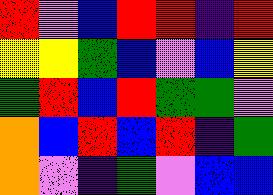[["red", "violet", "blue", "red", "red", "indigo", "red"], ["yellow", "yellow", "green", "blue", "violet", "blue", "yellow"], ["green", "red", "blue", "red", "green", "green", "violet"], ["orange", "blue", "red", "blue", "red", "indigo", "green"], ["orange", "violet", "indigo", "green", "violet", "blue", "blue"]]